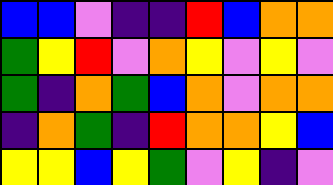[["blue", "blue", "violet", "indigo", "indigo", "red", "blue", "orange", "orange"], ["green", "yellow", "red", "violet", "orange", "yellow", "violet", "yellow", "violet"], ["green", "indigo", "orange", "green", "blue", "orange", "violet", "orange", "orange"], ["indigo", "orange", "green", "indigo", "red", "orange", "orange", "yellow", "blue"], ["yellow", "yellow", "blue", "yellow", "green", "violet", "yellow", "indigo", "violet"]]